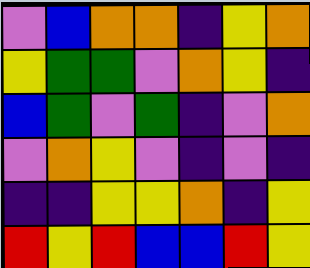[["violet", "blue", "orange", "orange", "indigo", "yellow", "orange"], ["yellow", "green", "green", "violet", "orange", "yellow", "indigo"], ["blue", "green", "violet", "green", "indigo", "violet", "orange"], ["violet", "orange", "yellow", "violet", "indigo", "violet", "indigo"], ["indigo", "indigo", "yellow", "yellow", "orange", "indigo", "yellow"], ["red", "yellow", "red", "blue", "blue", "red", "yellow"]]